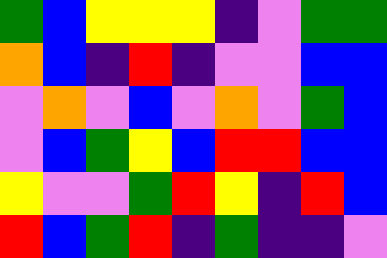[["green", "blue", "yellow", "yellow", "yellow", "indigo", "violet", "green", "green"], ["orange", "blue", "indigo", "red", "indigo", "violet", "violet", "blue", "blue"], ["violet", "orange", "violet", "blue", "violet", "orange", "violet", "green", "blue"], ["violet", "blue", "green", "yellow", "blue", "red", "red", "blue", "blue"], ["yellow", "violet", "violet", "green", "red", "yellow", "indigo", "red", "blue"], ["red", "blue", "green", "red", "indigo", "green", "indigo", "indigo", "violet"]]